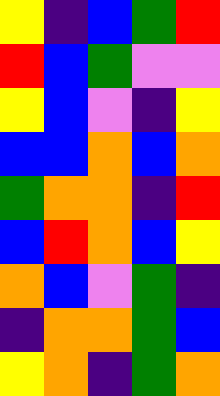[["yellow", "indigo", "blue", "green", "red"], ["red", "blue", "green", "violet", "violet"], ["yellow", "blue", "violet", "indigo", "yellow"], ["blue", "blue", "orange", "blue", "orange"], ["green", "orange", "orange", "indigo", "red"], ["blue", "red", "orange", "blue", "yellow"], ["orange", "blue", "violet", "green", "indigo"], ["indigo", "orange", "orange", "green", "blue"], ["yellow", "orange", "indigo", "green", "orange"]]